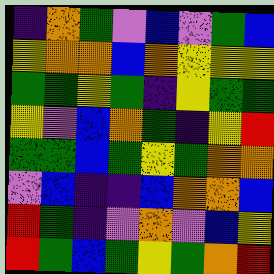[["indigo", "orange", "green", "violet", "blue", "violet", "green", "blue"], ["yellow", "orange", "orange", "blue", "orange", "yellow", "yellow", "yellow"], ["green", "green", "yellow", "green", "indigo", "yellow", "green", "green"], ["yellow", "violet", "blue", "orange", "green", "indigo", "yellow", "red"], ["green", "green", "blue", "green", "yellow", "green", "orange", "orange"], ["violet", "blue", "indigo", "indigo", "blue", "orange", "orange", "blue"], ["red", "green", "indigo", "violet", "orange", "violet", "blue", "yellow"], ["red", "green", "blue", "green", "yellow", "green", "orange", "red"]]